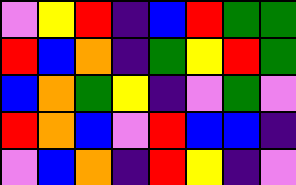[["violet", "yellow", "red", "indigo", "blue", "red", "green", "green"], ["red", "blue", "orange", "indigo", "green", "yellow", "red", "green"], ["blue", "orange", "green", "yellow", "indigo", "violet", "green", "violet"], ["red", "orange", "blue", "violet", "red", "blue", "blue", "indigo"], ["violet", "blue", "orange", "indigo", "red", "yellow", "indigo", "violet"]]